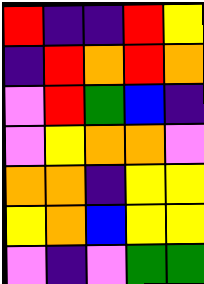[["red", "indigo", "indigo", "red", "yellow"], ["indigo", "red", "orange", "red", "orange"], ["violet", "red", "green", "blue", "indigo"], ["violet", "yellow", "orange", "orange", "violet"], ["orange", "orange", "indigo", "yellow", "yellow"], ["yellow", "orange", "blue", "yellow", "yellow"], ["violet", "indigo", "violet", "green", "green"]]